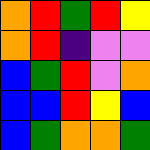[["orange", "red", "green", "red", "yellow"], ["orange", "red", "indigo", "violet", "violet"], ["blue", "green", "red", "violet", "orange"], ["blue", "blue", "red", "yellow", "blue"], ["blue", "green", "orange", "orange", "green"]]